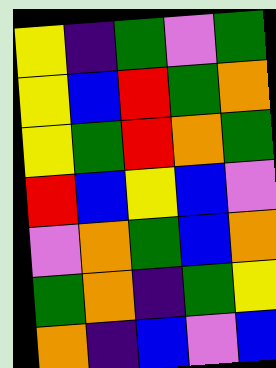[["yellow", "indigo", "green", "violet", "green"], ["yellow", "blue", "red", "green", "orange"], ["yellow", "green", "red", "orange", "green"], ["red", "blue", "yellow", "blue", "violet"], ["violet", "orange", "green", "blue", "orange"], ["green", "orange", "indigo", "green", "yellow"], ["orange", "indigo", "blue", "violet", "blue"]]